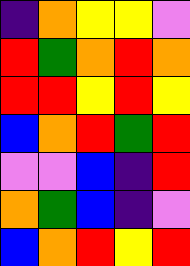[["indigo", "orange", "yellow", "yellow", "violet"], ["red", "green", "orange", "red", "orange"], ["red", "red", "yellow", "red", "yellow"], ["blue", "orange", "red", "green", "red"], ["violet", "violet", "blue", "indigo", "red"], ["orange", "green", "blue", "indigo", "violet"], ["blue", "orange", "red", "yellow", "red"]]